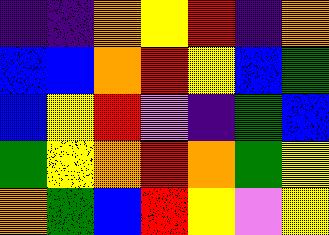[["indigo", "indigo", "orange", "yellow", "red", "indigo", "orange"], ["blue", "blue", "orange", "red", "yellow", "blue", "green"], ["blue", "yellow", "red", "violet", "indigo", "green", "blue"], ["green", "yellow", "orange", "red", "orange", "green", "yellow"], ["orange", "green", "blue", "red", "yellow", "violet", "yellow"]]